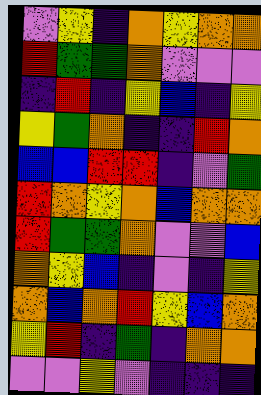[["violet", "yellow", "indigo", "orange", "yellow", "orange", "orange"], ["red", "green", "green", "orange", "violet", "violet", "violet"], ["indigo", "red", "indigo", "yellow", "blue", "indigo", "yellow"], ["yellow", "green", "orange", "indigo", "indigo", "red", "orange"], ["blue", "blue", "red", "red", "indigo", "violet", "green"], ["red", "orange", "yellow", "orange", "blue", "orange", "orange"], ["red", "green", "green", "orange", "violet", "violet", "blue"], ["orange", "yellow", "blue", "indigo", "violet", "indigo", "yellow"], ["orange", "blue", "orange", "red", "yellow", "blue", "orange"], ["yellow", "red", "indigo", "green", "indigo", "orange", "orange"], ["violet", "violet", "yellow", "violet", "indigo", "indigo", "indigo"]]